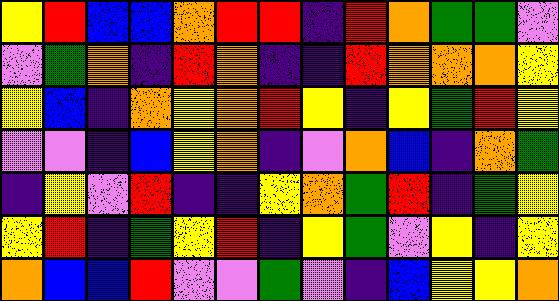[["yellow", "red", "blue", "blue", "orange", "red", "red", "indigo", "red", "orange", "green", "green", "violet"], ["violet", "green", "orange", "indigo", "red", "orange", "indigo", "indigo", "red", "orange", "orange", "orange", "yellow"], ["yellow", "blue", "indigo", "orange", "yellow", "orange", "red", "yellow", "indigo", "yellow", "green", "red", "yellow"], ["violet", "violet", "indigo", "blue", "yellow", "orange", "indigo", "violet", "orange", "blue", "indigo", "orange", "green"], ["indigo", "yellow", "violet", "red", "indigo", "indigo", "yellow", "orange", "green", "red", "indigo", "green", "yellow"], ["yellow", "red", "indigo", "green", "yellow", "red", "indigo", "yellow", "green", "violet", "yellow", "indigo", "yellow"], ["orange", "blue", "blue", "red", "violet", "violet", "green", "violet", "indigo", "blue", "yellow", "yellow", "orange"]]